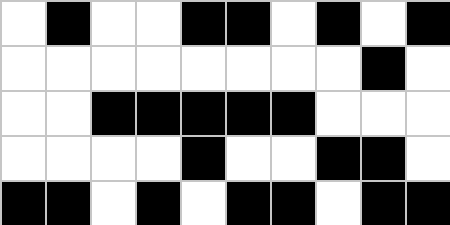[["white", "black", "white", "white", "black", "black", "white", "black", "white", "black"], ["white", "white", "white", "white", "white", "white", "white", "white", "black", "white"], ["white", "white", "black", "black", "black", "black", "black", "white", "white", "white"], ["white", "white", "white", "white", "black", "white", "white", "black", "black", "white"], ["black", "black", "white", "black", "white", "black", "black", "white", "black", "black"]]